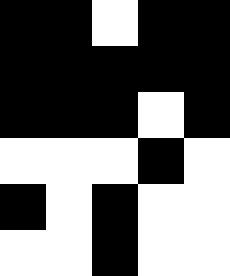[["black", "black", "white", "black", "black"], ["black", "black", "black", "black", "black"], ["black", "black", "black", "white", "black"], ["white", "white", "white", "black", "white"], ["black", "white", "black", "white", "white"], ["white", "white", "black", "white", "white"]]